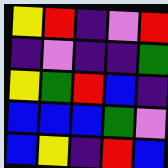[["yellow", "red", "indigo", "violet", "red"], ["indigo", "violet", "indigo", "indigo", "green"], ["yellow", "green", "red", "blue", "indigo"], ["blue", "blue", "blue", "green", "violet"], ["blue", "yellow", "indigo", "red", "blue"]]